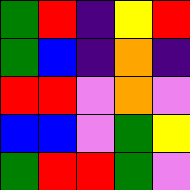[["green", "red", "indigo", "yellow", "red"], ["green", "blue", "indigo", "orange", "indigo"], ["red", "red", "violet", "orange", "violet"], ["blue", "blue", "violet", "green", "yellow"], ["green", "red", "red", "green", "violet"]]